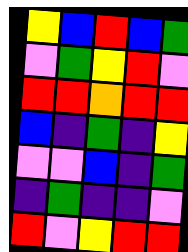[["yellow", "blue", "red", "blue", "green"], ["violet", "green", "yellow", "red", "violet"], ["red", "red", "orange", "red", "red"], ["blue", "indigo", "green", "indigo", "yellow"], ["violet", "violet", "blue", "indigo", "green"], ["indigo", "green", "indigo", "indigo", "violet"], ["red", "violet", "yellow", "red", "red"]]